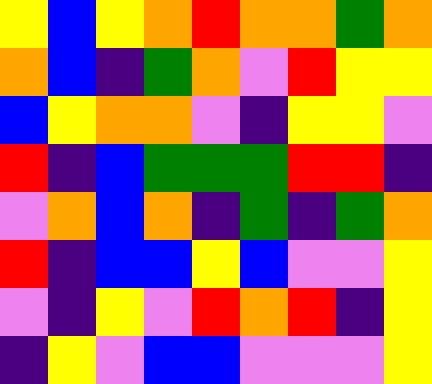[["yellow", "blue", "yellow", "orange", "red", "orange", "orange", "green", "orange"], ["orange", "blue", "indigo", "green", "orange", "violet", "red", "yellow", "yellow"], ["blue", "yellow", "orange", "orange", "violet", "indigo", "yellow", "yellow", "violet"], ["red", "indigo", "blue", "green", "green", "green", "red", "red", "indigo"], ["violet", "orange", "blue", "orange", "indigo", "green", "indigo", "green", "orange"], ["red", "indigo", "blue", "blue", "yellow", "blue", "violet", "violet", "yellow"], ["violet", "indigo", "yellow", "violet", "red", "orange", "red", "indigo", "yellow"], ["indigo", "yellow", "violet", "blue", "blue", "violet", "violet", "violet", "yellow"]]